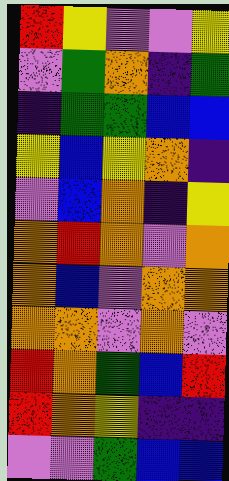[["red", "yellow", "violet", "violet", "yellow"], ["violet", "green", "orange", "indigo", "green"], ["indigo", "green", "green", "blue", "blue"], ["yellow", "blue", "yellow", "orange", "indigo"], ["violet", "blue", "orange", "indigo", "yellow"], ["orange", "red", "orange", "violet", "orange"], ["orange", "blue", "violet", "orange", "orange"], ["orange", "orange", "violet", "orange", "violet"], ["red", "orange", "green", "blue", "red"], ["red", "orange", "yellow", "indigo", "indigo"], ["violet", "violet", "green", "blue", "blue"]]